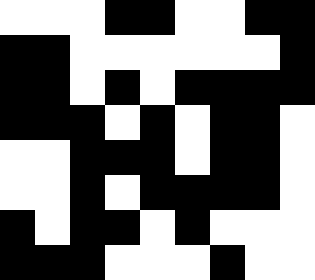[["white", "white", "white", "black", "black", "white", "white", "black", "black"], ["black", "black", "white", "white", "white", "white", "white", "white", "black"], ["black", "black", "white", "black", "white", "black", "black", "black", "black"], ["black", "black", "black", "white", "black", "white", "black", "black", "white"], ["white", "white", "black", "black", "black", "white", "black", "black", "white"], ["white", "white", "black", "white", "black", "black", "black", "black", "white"], ["black", "white", "black", "black", "white", "black", "white", "white", "white"], ["black", "black", "black", "white", "white", "white", "black", "white", "white"]]